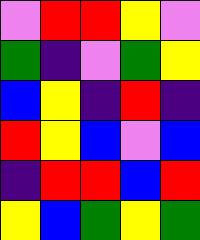[["violet", "red", "red", "yellow", "violet"], ["green", "indigo", "violet", "green", "yellow"], ["blue", "yellow", "indigo", "red", "indigo"], ["red", "yellow", "blue", "violet", "blue"], ["indigo", "red", "red", "blue", "red"], ["yellow", "blue", "green", "yellow", "green"]]